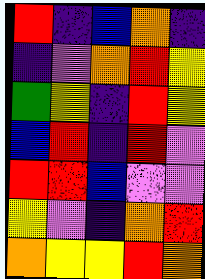[["red", "indigo", "blue", "orange", "indigo"], ["indigo", "violet", "orange", "red", "yellow"], ["green", "yellow", "indigo", "red", "yellow"], ["blue", "red", "indigo", "red", "violet"], ["red", "red", "blue", "violet", "violet"], ["yellow", "violet", "indigo", "orange", "red"], ["orange", "yellow", "yellow", "red", "orange"]]